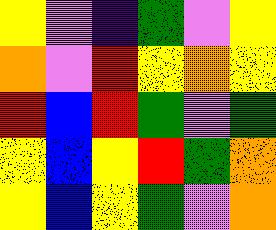[["yellow", "violet", "indigo", "green", "violet", "yellow"], ["orange", "violet", "red", "yellow", "orange", "yellow"], ["red", "blue", "red", "green", "violet", "green"], ["yellow", "blue", "yellow", "red", "green", "orange"], ["yellow", "blue", "yellow", "green", "violet", "orange"]]